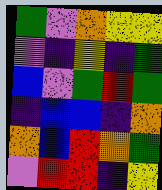[["green", "violet", "orange", "yellow", "yellow"], ["violet", "indigo", "yellow", "indigo", "green"], ["blue", "violet", "green", "red", "green"], ["indigo", "blue", "blue", "indigo", "orange"], ["orange", "blue", "red", "orange", "green"], ["violet", "red", "red", "indigo", "yellow"]]